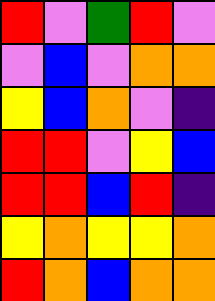[["red", "violet", "green", "red", "violet"], ["violet", "blue", "violet", "orange", "orange"], ["yellow", "blue", "orange", "violet", "indigo"], ["red", "red", "violet", "yellow", "blue"], ["red", "red", "blue", "red", "indigo"], ["yellow", "orange", "yellow", "yellow", "orange"], ["red", "orange", "blue", "orange", "orange"]]